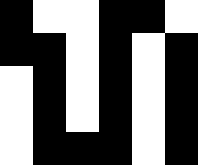[["black", "white", "white", "black", "black", "white"], ["black", "black", "white", "black", "white", "black"], ["white", "black", "white", "black", "white", "black"], ["white", "black", "white", "black", "white", "black"], ["white", "black", "black", "black", "white", "black"]]